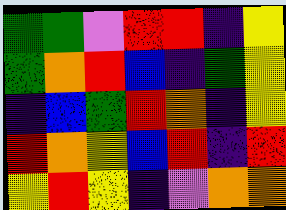[["green", "green", "violet", "red", "red", "indigo", "yellow"], ["green", "orange", "red", "blue", "indigo", "green", "yellow"], ["indigo", "blue", "green", "red", "orange", "indigo", "yellow"], ["red", "orange", "yellow", "blue", "red", "indigo", "red"], ["yellow", "red", "yellow", "indigo", "violet", "orange", "orange"]]